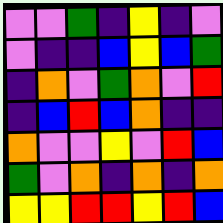[["violet", "violet", "green", "indigo", "yellow", "indigo", "violet"], ["violet", "indigo", "indigo", "blue", "yellow", "blue", "green"], ["indigo", "orange", "violet", "green", "orange", "violet", "red"], ["indigo", "blue", "red", "blue", "orange", "indigo", "indigo"], ["orange", "violet", "violet", "yellow", "violet", "red", "blue"], ["green", "violet", "orange", "indigo", "orange", "indigo", "orange"], ["yellow", "yellow", "red", "red", "yellow", "red", "blue"]]